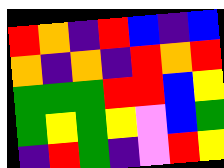[["red", "orange", "indigo", "red", "blue", "indigo", "blue"], ["orange", "indigo", "orange", "indigo", "red", "orange", "red"], ["green", "green", "green", "red", "red", "blue", "yellow"], ["green", "yellow", "green", "yellow", "violet", "blue", "green"], ["indigo", "red", "green", "indigo", "violet", "red", "yellow"]]